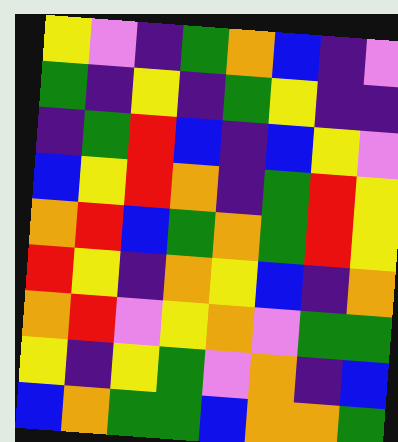[["yellow", "violet", "indigo", "green", "orange", "blue", "indigo", "violet"], ["green", "indigo", "yellow", "indigo", "green", "yellow", "indigo", "indigo"], ["indigo", "green", "red", "blue", "indigo", "blue", "yellow", "violet"], ["blue", "yellow", "red", "orange", "indigo", "green", "red", "yellow"], ["orange", "red", "blue", "green", "orange", "green", "red", "yellow"], ["red", "yellow", "indigo", "orange", "yellow", "blue", "indigo", "orange"], ["orange", "red", "violet", "yellow", "orange", "violet", "green", "green"], ["yellow", "indigo", "yellow", "green", "violet", "orange", "indigo", "blue"], ["blue", "orange", "green", "green", "blue", "orange", "orange", "green"]]